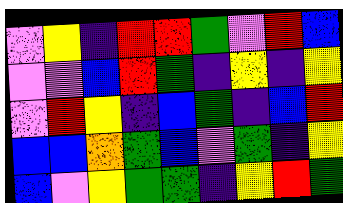[["violet", "yellow", "indigo", "red", "red", "green", "violet", "red", "blue"], ["violet", "violet", "blue", "red", "green", "indigo", "yellow", "indigo", "yellow"], ["violet", "red", "yellow", "indigo", "blue", "green", "indigo", "blue", "red"], ["blue", "blue", "orange", "green", "blue", "violet", "green", "indigo", "yellow"], ["blue", "violet", "yellow", "green", "green", "indigo", "yellow", "red", "green"]]